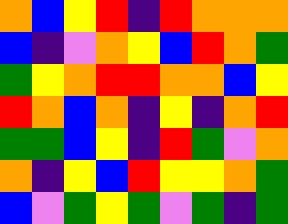[["orange", "blue", "yellow", "red", "indigo", "red", "orange", "orange", "orange"], ["blue", "indigo", "violet", "orange", "yellow", "blue", "red", "orange", "green"], ["green", "yellow", "orange", "red", "red", "orange", "orange", "blue", "yellow"], ["red", "orange", "blue", "orange", "indigo", "yellow", "indigo", "orange", "red"], ["green", "green", "blue", "yellow", "indigo", "red", "green", "violet", "orange"], ["orange", "indigo", "yellow", "blue", "red", "yellow", "yellow", "orange", "green"], ["blue", "violet", "green", "yellow", "green", "violet", "green", "indigo", "green"]]